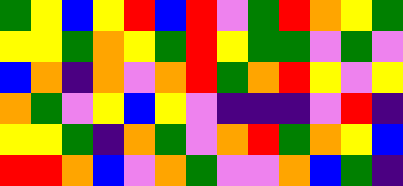[["green", "yellow", "blue", "yellow", "red", "blue", "red", "violet", "green", "red", "orange", "yellow", "green"], ["yellow", "yellow", "green", "orange", "yellow", "green", "red", "yellow", "green", "green", "violet", "green", "violet"], ["blue", "orange", "indigo", "orange", "violet", "orange", "red", "green", "orange", "red", "yellow", "violet", "yellow"], ["orange", "green", "violet", "yellow", "blue", "yellow", "violet", "indigo", "indigo", "indigo", "violet", "red", "indigo"], ["yellow", "yellow", "green", "indigo", "orange", "green", "violet", "orange", "red", "green", "orange", "yellow", "blue"], ["red", "red", "orange", "blue", "violet", "orange", "green", "violet", "violet", "orange", "blue", "green", "indigo"]]